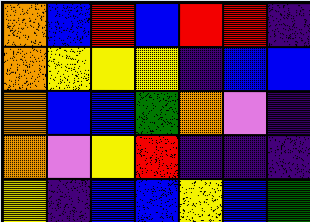[["orange", "blue", "red", "blue", "red", "red", "indigo"], ["orange", "yellow", "yellow", "yellow", "indigo", "blue", "blue"], ["orange", "blue", "blue", "green", "orange", "violet", "indigo"], ["orange", "violet", "yellow", "red", "indigo", "indigo", "indigo"], ["yellow", "indigo", "blue", "blue", "yellow", "blue", "green"]]